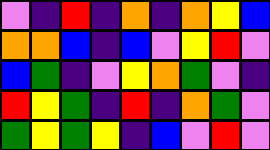[["violet", "indigo", "red", "indigo", "orange", "indigo", "orange", "yellow", "blue"], ["orange", "orange", "blue", "indigo", "blue", "violet", "yellow", "red", "violet"], ["blue", "green", "indigo", "violet", "yellow", "orange", "green", "violet", "indigo"], ["red", "yellow", "green", "indigo", "red", "indigo", "orange", "green", "violet"], ["green", "yellow", "green", "yellow", "indigo", "blue", "violet", "red", "violet"]]